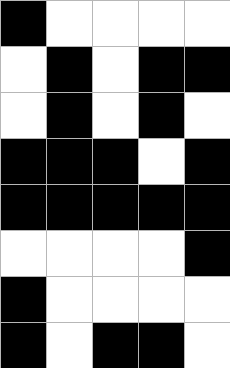[["black", "white", "white", "white", "white"], ["white", "black", "white", "black", "black"], ["white", "black", "white", "black", "white"], ["black", "black", "black", "white", "black"], ["black", "black", "black", "black", "black"], ["white", "white", "white", "white", "black"], ["black", "white", "white", "white", "white"], ["black", "white", "black", "black", "white"]]